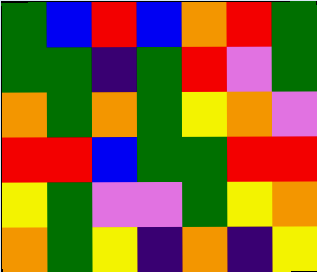[["green", "blue", "red", "blue", "orange", "red", "green"], ["green", "green", "indigo", "green", "red", "violet", "green"], ["orange", "green", "orange", "green", "yellow", "orange", "violet"], ["red", "red", "blue", "green", "green", "red", "red"], ["yellow", "green", "violet", "violet", "green", "yellow", "orange"], ["orange", "green", "yellow", "indigo", "orange", "indigo", "yellow"]]